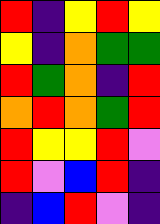[["red", "indigo", "yellow", "red", "yellow"], ["yellow", "indigo", "orange", "green", "green"], ["red", "green", "orange", "indigo", "red"], ["orange", "red", "orange", "green", "red"], ["red", "yellow", "yellow", "red", "violet"], ["red", "violet", "blue", "red", "indigo"], ["indigo", "blue", "red", "violet", "indigo"]]